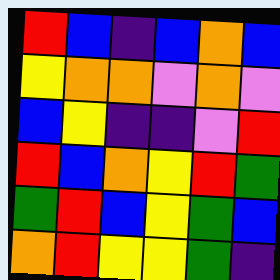[["red", "blue", "indigo", "blue", "orange", "blue"], ["yellow", "orange", "orange", "violet", "orange", "violet"], ["blue", "yellow", "indigo", "indigo", "violet", "red"], ["red", "blue", "orange", "yellow", "red", "green"], ["green", "red", "blue", "yellow", "green", "blue"], ["orange", "red", "yellow", "yellow", "green", "indigo"]]